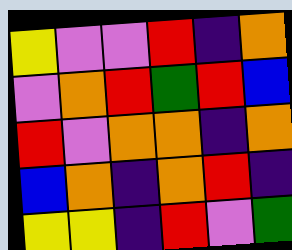[["yellow", "violet", "violet", "red", "indigo", "orange"], ["violet", "orange", "red", "green", "red", "blue"], ["red", "violet", "orange", "orange", "indigo", "orange"], ["blue", "orange", "indigo", "orange", "red", "indigo"], ["yellow", "yellow", "indigo", "red", "violet", "green"]]